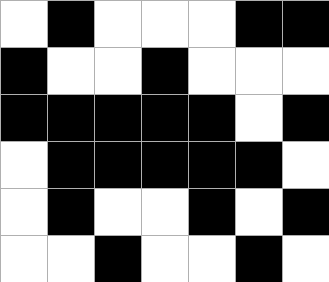[["white", "black", "white", "white", "white", "black", "black"], ["black", "white", "white", "black", "white", "white", "white"], ["black", "black", "black", "black", "black", "white", "black"], ["white", "black", "black", "black", "black", "black", "white"], ["white", "black", "white", "white", "black", "white", "black"], ["white", "white", "black", "white", "white", "black", "white"]]